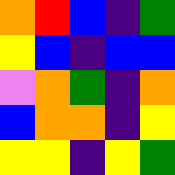[["orange", "red", "blue", "indigo", "green"], ["yellow", "blue", "indigo", "blue", "blue"], ["violet", "orange", "green", "indigo", "orange"], ["blue", "orange", "orange", "indigo", "yellow"], ["yellow", "yellow", "indigo", "yellow", "green"]]